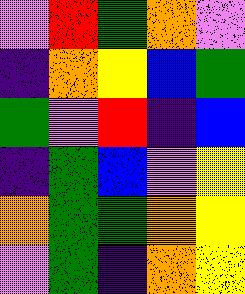[["violet", "red", "green", "orange", "violet"], ["indigo", "orange", "yellow", "blue", "green"], ["green", "violet", "red", "indigo", "blue"], ["indigo", "green", "blue", "violet", "yellow"], ["orange", "green", "green", "orange", "yellow"], ["violet", "green", "indigo", "orange", "yellow"]]